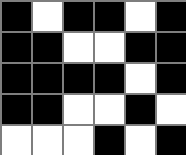[["black", "white", "black", "black", "white", "black"], ["black", "black", "white", "white", "black", "black"], ["black", "black", "black", "black", "white", "black"], ["black", "black", "white", "white", "black", "white"], ["white", "white", "white", "black", "white", "black"]]